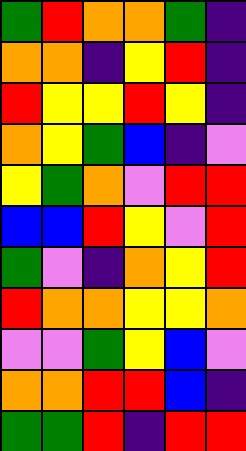[["green", "red", "orange", "orange", "green", "indigo"], ["orange", "orange", "indigo", "yellow", "red", "indigo"], ["red", "yellow", "yellow", "red", "yellow", "indigo"], ["orange", "yellow", "green", "blue", "indigo", "violet"], ["yellow", "green", "orange", "violet", "red", "red"], ["blue", "blue", "red", "yellow", "violet", "red"], ["green", "violet", "indigo", "orange", "yellow", "red"], ["red", "orange", "orange", "yellow", "yellow", "orange"], ["violet", "violet", "green", "yellow", "blue", "violet"], ["orange", "orange", "red", "red", "blue", "indigo"], ["green", "green", "red", "indigo", "red", "red"]]